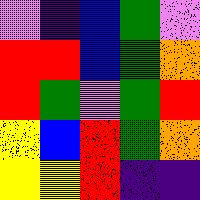[["violet", "indigo", "blue", "green", "violet"], ["red", "red", "blue", "green", "orange"], ["red", "green", "violet", "green", "red"], ["yellow", "blue", "red", "green", "orange"], ["yellow", "yellow", "red", "indigo", "indigo"]]